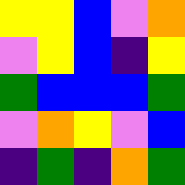[["yellow", "yellow", "blue", "violet", "orange"], ["violet", "yellow", "blue", "indigo", "yellow"], ["green", "blue", "blue", "blue", "green"], ["violet", "orange", "yellow", "violet", "blue"], ["indigo", "green", "indigo", "orange", "green"]]